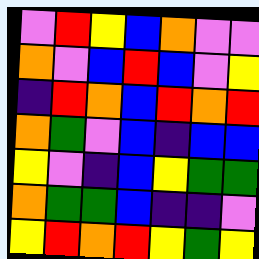[["violet", "red", "yellow", "blue", "orange", "violet", "violet"], ["orange", "violet", "blue", "red", "blue", "violet", "yellow"], ["indigo", "red", "orange", "blue", "red", "orange", "red"], ["orange", "green", "violet", "blue", "indigo", "blue", "blue"], ["yellow", "violet", "indigo", "blue", "yellow", "green", "green"], ["orange", "green", "green", "blue", "indigo", "indigo", "violet"], ["yellow", "red", "orange", "red", "yellow", "green", "yellow"]]